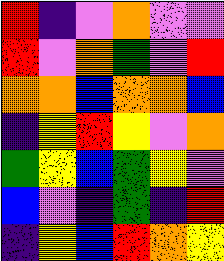[["red", "indigo", "violet", "orange", "violet", "violet"], ["red", "violet", "orange", "green", "violet", "red"], ["orange", "orange", "blue", "orange", "orange", "blue"], ["indigo", "yellow", "red", "yellow", "violet", "orange"], ["green", "yellow", "blue", "green", "yellow", "violet"], ["blue", "violet", "indigo", "green", "indigo", "red"], ["indigo", "yellow", "blue", "red", "orange", "yellow"]]